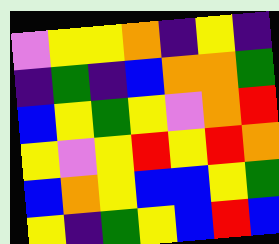[["violet", "yellow", "yellow", "orange", "indigo", "yellow", "indigo"], ["indigo", "green", "indigo", "blue", "orange", "orange", "green"], ["blue", "yellow", "green", "yellow", "violet", "orange", "red"], ["yellow", "violet", "yellow", "red", "yellow", "red", "orange"], ["blue", "orange", "yellow", "blue", "blue", "yellow", "green"], ["yellow", "indigo", "green", "yellow", "blue", "red", "blue"]]